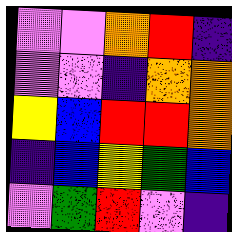[["violet", "violet", "orange", "red", "indigo"], ["violet", "violet", "indigo", "orange", "orange"], ["yellow", "blue", "red", "red", "orange"], ["indigo", "blue", "yellow", "green", "blue"], ["violet", "green", "red", "violet", "indigo"]]